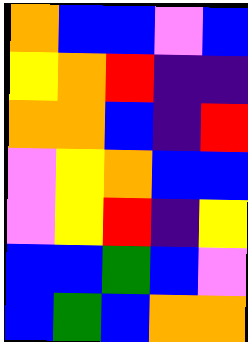[["orange", "blue", "blue", "violet", "blue"], ["yellow", "orange", "red", "indigo", "indigo"], ["orange", "orange", "blue", "indigo", "red"], ["violet", "yellow", "orange", "blue", "blue"], ["violet", "yellow", "red", "indigo", "yellow"], ["blue", "blue", "green", "blue", "violet"], ["blue", "green", "blue", "orange", "orange"]]